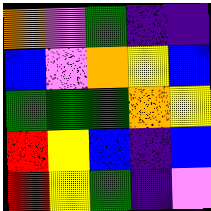[["orange", "violet", "green", "indigo", "indigo"], ["blue", "violet", "orange", "yellow", "blue"], ["green", "green", "green", "orange", "yellow"], ["red", "yellow", "blue", "indigo", "blue"], ["red", "yellow", "green", "indigo", "violet"]]